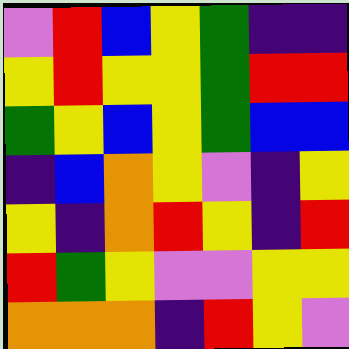[["violet", "red", "blue", "yellow", "green", "indigo", "indigo"], ["yellow", "red", "yellow", "yellow", "green", "red", "red"], ["green", "yellow", "blue", "yellow", "green", "blue", "blue"], ["indigo", "blue", "orange", "yellow", "violet", "indigo", "yellow"], ["yellow", "indigo", "orange", "red", "yellow", "indigo", "red"], ["red", "green", "yellow", "violet", "violet", "yellow", "yellow"], ["orange", "orange", "orange", "indigo", "red", "yellow", "violet"]]